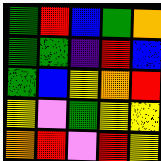[["green", "red", "blue", "green", "orange"], ["green", "green", "indigo", "red", "blue"], ["green", "blue", "yellow", "orange", "red"], ["yellow", "violet", "green", "yellow", "yellow"], ["orange", "red", "violet", "red", "yellow"]]